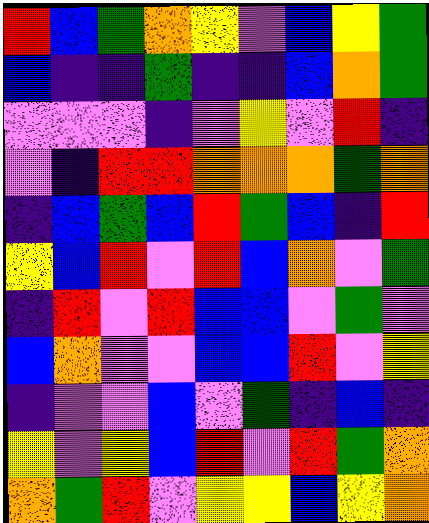[["red", "blue", "green", "orange", "yellow", "violet", "blue", "yellow", "green"], ["blue", "indigo", "indigo", "green", "indigo", "indigo", "blue", "orange", "green"], ["violet", "violet", "violet", "indigo", "violet", "yellow", "violet", "red", "indigo"], ["violet", "indigo", "red", "red", "orange", "orange", "orange", "green", "orange"], ["indigo", "blue", "green", "blue", "red", "green", "blue", "indigo", "red"], ["yellow", "blue", "red", "violet", "red", "blue", "orange", "violet", "green"], ["indigo", "red", "violet", "red", "blue", "blue", "violet", "green", "violet"], ["blue", "orange", "violet", "violet", "blue", "blue", "red", "violet", "yellow"], ["indigo", "violet", "violet", "blue", "violet", "green", "indigo", "blue", "indigo"], ["yellow", "violet", "yellow", "blue", "red", "violet", "red", "green", "orange"], ["orange", "green", "red", "violet", "yellow", "yellow", "blue", "yellow", "orange"]]